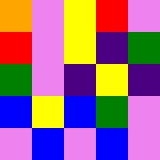[["orange", "violet", "yellow", "red", "violet"], ["red", "violet", "yellow", "indigo", "green"], ["green", "violet", "indigo", "yellow", "indigo"], ["blue", "yellow", "blue", "green", "violet"], ["violet", "blue", "violet", "blue", "violet"]]